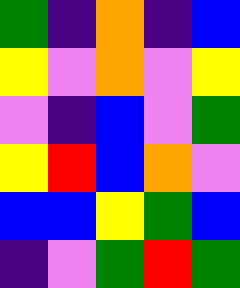[["green", "indigo", "orange", "indigo", "blue"], ["yellow", "violet", "orange", "violet", "yellow"], ["violet", "indigo", "blue", "violet", "green"], ["yellow", "red", "blue", "orange", "violet"], ["blue", "blue", "yellow", "green", "blue"], ["indigo", "violet", "green", "red", "green"]]